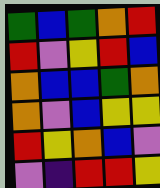[["green", "blue", "green", "orange", "red"], ["red", "violet", "yellow", "red", "blue"], ["orange", "blue", "blue", "green", "orange"], ["orange", "violet", "blue", "yellow", "yellow"], ["red", "yellow", "orange", "blue", "violet"], ["violet", "indigo", "red", "red", "yellow"]]